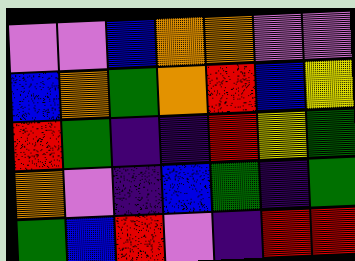[["violet", "violet", "blue", "orange", "orange", "violet", "violet"], ["blue", "orange", "green", "orange", "red", "blue", "yellow"], ["red", "green", "indigo", "indigo", "red", "yellow", "green"], ["orange", "violet", "indigo", "blue", "green", "indigo", "green"], ["green", "blue", "red", "violet", "indigo", "red", "red"]]